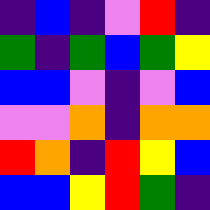[["indigo", "blue", "indigo", "violet", "red", "indigo"], ["green", "indigo", "green", "blue", "green", "yellow"], ["blue", "blue", "violet", "indigo", "violet", "blue"], ["violet", "violet", "orange", "indigo", "orange", "orange"], ["red", "orange", "indigo", "red", "yellow", "blue"], ["blue", "blue", "yellow", "red", "green", "indigo"]]